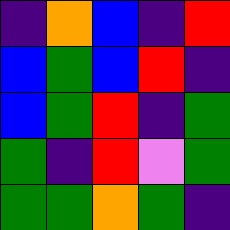[["indigo", "orange", "blue", "indigo", "red"], ["blue", "green", "blue", "red", "indigo"], ["blue", "green", "red", "indigo", "green"], ["green", "indigo", "red", "violet", "green"], ["green", "green", "orange", "green", "indigo"]]